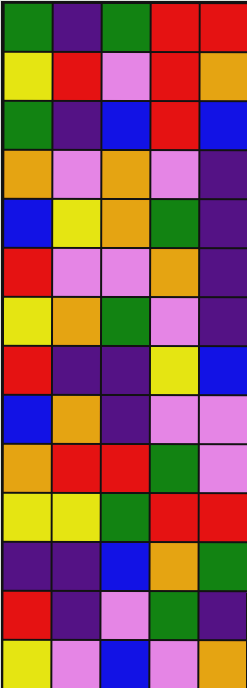[["green", "indigo", "green", "red", "red"], ["yellow", "red", "violet", "red", "orange"], ["green", "indigo", "blue", "red", "blue"], ["orange", "violet", "orange", "violet", "indigo"], ["blue", "yellow", "orange", "green", "indigo"], ["red", "violet", "violet", "orange", "indigo"], ["yellow", "orange", "green", "violet", "indigo"], ["red", "indigo", "indigo", "yellow", "blue"], ["blue", "orange", "indigo", "violet", "violet"], ["orange", "red", "red", "green", "violet"], ["yellow", "yellow", "green", "red", "red"], ["indigo", "indigo", "blue", "orange", "green"], ["red", "indigo", "violet", "green", "indigo"], ["yellow", "violet", "blue", "violet", "orange"]]